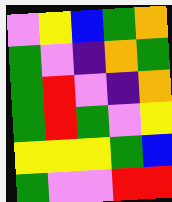[["violet", "yellow", "blue", "green", "orange"], ["green", "violet", "indigo", "orange", "green"], ["green", "red", "violet", "indigo", "orange"], ["green", "red", "green", "violet", "yellow"], ["yellow", "yellow", "yellow", "green", "blue"], ["green", "violet", "violet", "red", "red"]]